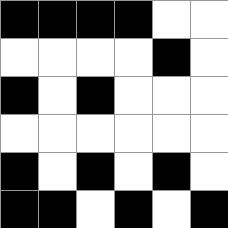[["black", "black", "black", "black", "white", "white"], ["white", "white", "white", "white", "black", "white"], ["black", "white", "black", "white", "white", "white"], ["white", "white", "white", "white", "white", "white"], ["black", "white", "black", "white", "black", "white"], ["black", "black", "white", "black", "white", "black"]]